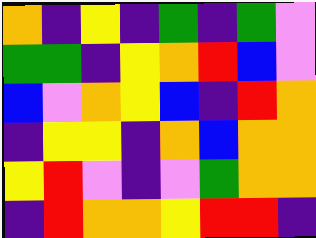[["orange", "indigo", "yellow", "indigo", "green", "indigo", "green", "violet"], ["green", "green", "indigo", "yellow", "orange", "red", "blue", "violet"], ["blue", "violet", "orange", "yellow", "blue", "indigo", "red", "orange"], ["indigo", "yellow", "yellow", "indigo", "orange", "blue", "orange", "orange"], ["yellow", "red", "violet", "indigo", "violet", "green", "orange", "orange"], ["indigo", "red", "orange", "orange", "yellow", "red", "red", "indigo"]]